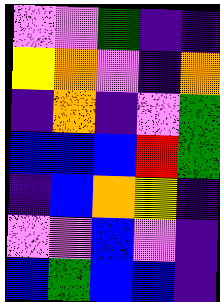[["violet", "violet", "green", "indigo", "indigo"], ["yellow", "orange", "violet", "indigo", "orange"], ["indigo", "orange", "indigo", "violet", "green"], ["blue", "blue", "blue", "red", "green"], ["indigo", "blue", "orange", "yellow", "indigo"], ["violet", "violet", "blue", "violet", "indigo"], ["blue", "green", "blue", "blue", "indigo"]]